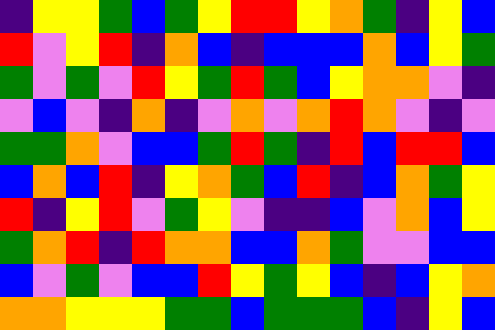[["indigo", "yellow", "yellow", "green", "blue", "green", "yellow", "red", "red", "yellow", "orange", "green", "indigo", "yellow", "blue"], ["red", "violet", "yellow", "red", "indigo", "orange", "blue", "indigo", "blue", "blue", "blue", "orange", "blue", "yellow", "green"], ["green", "violet", "green", "violet", "red", "yellow", "green", "red", "green", "blue", "yellow", "orange", "orange", "violet", "indigo"], ["violet", "blue", "violet", "indigo", "orange", "indigo", "violet", "orange", "violet", "orange", "red", "orange", "violet", "indigo", "violet"], ["green", "green", "orange", "violet", "blue", "blue", "green", "red", "green", "indigo", "red", "blue", "red", "red", "blue"], ["blue", "orange", "blue", "red", "indigo", "yellow", "orange", "green", "blue", "red", "indigo", "blue", "orange", "green", "yellow"], ["red", "indigo", "yellow", "red", "violet", "green", "yellow", "violet", "indigo", "indigo", "blue", "violet", "orange", "blue", "yellow"], ["green", "orange", "red", "indigo", "red", "orange", "orange", "blue", "blue", "orange", "green", "violet", "violet", "blue", "blue"], ["blue", "violet", "green", "violet", "blue", "blue", "red", "yellow", "green", "yellow", "blue", "indigo", "blue", "yellow", "orange"], ["orange", "orange", "yellow", "yellow", "yellow", "green", "green", "blue", "green", "green", "green", "blue", "indigo", "yellow", "blue"]]